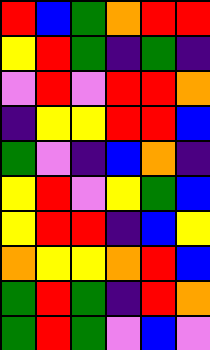[["red", "blue", "green", "orange", "red", "red"], ["yellow", "red", "green", "indigo", "green", "indigo"], ["violet", "red", "violet", "red", "red", "orange"], ["indigo", "yellow", "yellow", "red", "red", "blue"], ["green", "violet", "indigo", "blue", "orange", "indigo"], ["yellow", "red", "violet", "yellow", "green", "blue"], ["yellow", "red", "red", "indigo", "blue", "yellow"], ["orange", "yellow", "yellow", "orange", "red", "blue"], ["green", "red", "green", "indigo", "red", "orange"], ["green", "red", "green", "violet", "blue", "violet"]]